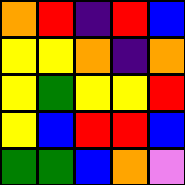[["orange", "red", "indigo", "red", "blue"], ["yellow", "yellow", "orange", "indigo", "orange"], ["yellow", "green", "yellow", "yellow", "red"], ["yellow", "blue", "red", "red", "blue"], ["green", "green", "blue", "orange", "violet"]]